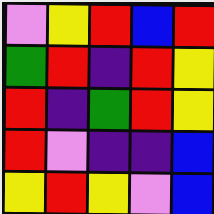[["violet", "yellow", "red", "blue", "red"], ["green", "red", "indigo", "red", "yellow"], ["red", "indigo", "green", "red", "yellow"], ["red", "violet", "indigo", "indigo", "blue"], ["yellow", "red", "yellow", "violet", "blue"]]